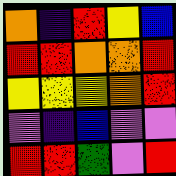[["orange", "indigo", "red", "yellow", "blue"], ["red", "red", "orange", "orange", "red"], ["yellow", "yellow", "yellow", "orange", "red"], ["violet", "indigo", "blue", "violet", "violet"], ["red", "red", "green", "violet", "red"]]